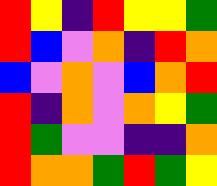[["red", "yellow", "indigo", "red", "yellow", "yellow", "green"], ["red", "blue", "violet", "orange", "indigo", "red", "orange"], ["blue", "violet", "orange", "violet", "blue", "orange", "red"], ["red", "indigo", "orange", "violet", "orange", "yellow", "green"], ["red", "green", "violet", "violet", "indigo", "indigo", "orange"], ["red", "orange", "orange", "green", "red", "green", "yellow"]]